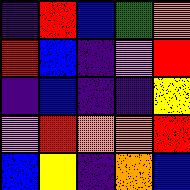[["indigo", "red", "blue", "green", "orange"], ["red", "blue", "indigo", "violet", "red"], ["indigo", "blue", "indigo", "indigo", "yellow"], ["violet", "red", "orange", "orange", "red"], ["blue", "yellow", "indigo", "orange", "blue"]]